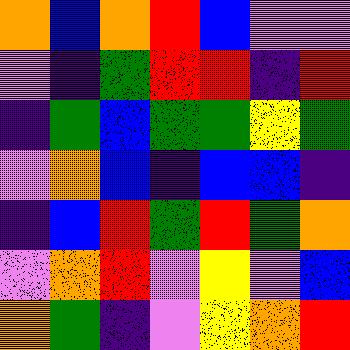[["orange", "blue", "orange", "red", "blue", "violet", "violet"], ["violet", "indigo", "green", "red", "red", "indigo", "red"], ["indigo", "green", "blue", "green", "green", "yellow", "green"], ["violet", "orange", "blue", "indigo", "blue", "blue", "indigo"], ["indigo", "blue", "red", "green", "red", "green", "orange"], ["violet", "orange", "red", "violet", "yellow", "violet", "blue"], ["orange", "green", "indigo", "violet", "yellow", "orange", "red"]]